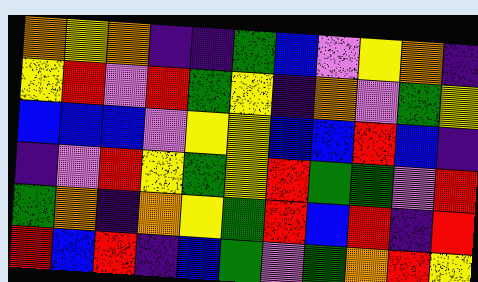[["orange", "yellow", "orange", "indigo", "indigo", "green", "blue", "violet", "yellow", "orange", "indigo"], ["yellow", "red", "violet", "red", "green", "yellow", "indigo", "orange", "violet", "green", "yellow"], ["blue", "blue", "blue", "violet", "yellow", "yellow", "blue", "blue", "red", "blue", "indigo"], ["indigo", "violet", "red", "yellow", "green", "yellow", "red", "green", "green", "violet", "red"], ["green", "orange", "indigo", "orange", "yellow", "green", "red", "blue", "red", "indigo", "red"], ["red", "blue", "red", "indigo", "blue", "green", "violet", "green", "orange", "red", "yellow"]]